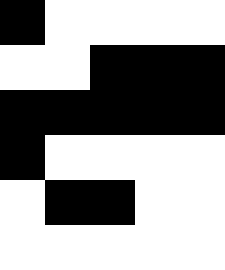[["black", "white", "white", "white", "white"], ["white", "white", "black", "black", "black"], ["black", "black", "black", "black", "black"], ["black", "white", "white", "white", "white"], ["white", "black", "black", "white", "white"], ["white", "white", "white", "white", "white"]]